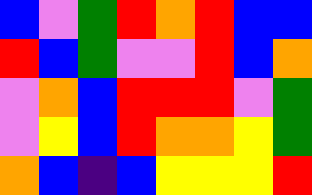[["blue", "violet", "green", "red", "orange", "red", "blue", "blue"], ["red", "blue", "green", "violet", "violet", "red", "blue", "orange"], ["violet", "orange", "blue", "red", "red", "red", "violet", "green"], ["violet", "yellow", "blue", "red", "orange", "orange", "yellow", "green"], ["orange", "blue", "indigo", "blue", "yellow", "yellow", "yellow", "red"]]